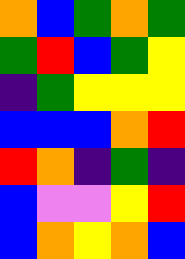[["orange", "blue", "green", "orange", "green"], ["green", "red", "blue", "green", "yellow"], ["indigo", "green", "yellow", "yellow", "yellow"], ["blue", "blue", "blue", "orange", "red"], ["red", "orange", "indigo", "green", "indigo"], ["blue", "violet", "violet", "yellow", "red"], ["blue", "orange", "yellow", "orange", "blue"]]